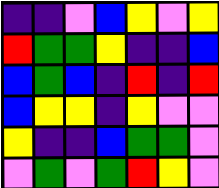[["indigo", "indigo", "violet", "blue", "yellow", "violet", "yellow"], ["red", "green", "green", "yellow", "indigo", "indigo", "blue"], ["blue", "green", "blue", "indigo", "red", "indigo", "red"], ["blue", "yellow", "yellow", "indigo", "yellow", "violet", "violet"], ["yellow", "indigo", "indigo", "blue", "green", "green", "violet"], ["violet", "green", "violet", "green", "red", "yellow", "violet"]]